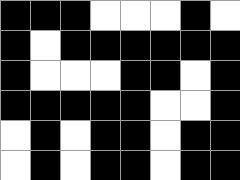[["black", "black", "black", "white", "white", "white", "black", "white"], ["black", "white", "black", "black", "black", "black", "black", "black"], ["black", "white", "white", "white", "black", "black", "white", "black"], ["black", "black", "black", "black", "black", "white", "white", "black"], ["white", "black", "white", "black", "black", "white", "black", "black"], ["white", "black", "white", "black", "black", "white", "black", "black"]]